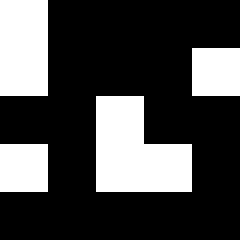[["white", "black", "black", "black", "black"], ["white", "black", "black", "black", "white"], ["black", "black", "white", "black", "black"], ["white", "black", "white", "white", "black"], ["black", "black", "black", "black", "black"]]